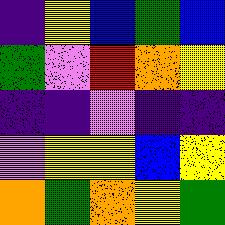[["indigo", "yellow", "blue", "green", "blue"], ["green", "violet", "red", "orange", "yellow"], ["indigo", "indigo", "violet", "indigo", "indigo"], ["violet", "yellow", "yellow", "blue", "yellow"], ["orange", "green", "orange", "yellow", "green"]]